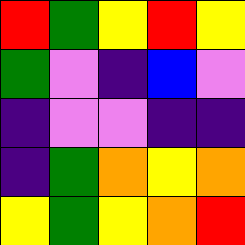[["red", "green", "yellow", "red", "yellow"], ["green", "violet", "indigo", "blue", "violet"], ["indigo", "violet", "violet", "indigo", "indigo"], ["indigo", "green", "orange", "yellow", "orange"], ["yellow", "green", "yellow", "orange", "red"]]